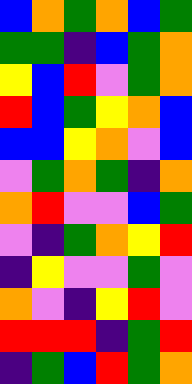[["blue", "orange", "green", "orange", "blue", "green"], ["green", "green", "indigo", "blue", "green", "orange"], ["yellow", "blue", "red", "violet", "green", "orange"], ["red", "blue", "green", "yellow", "orange", "blue"], ["blue", "blue", "yellow", "orange", "violet", "blue"], ["violet", "green", "orange", "green", "indigo", "orange"], ["orange", "red", "violet", "violet", "blue", "green"], ["violet", "indigo", "green", "orange", "yellow", "red"], ["indigo", "yellow", "violet", "violet", "green", "violet"], ["orange", "violet", "indigo", "yellow", "red", "violet"], ["red", "red", "red", "indigo", "green", "red"], ["indigo", "green", "blue", "red", "green", "orange"]]